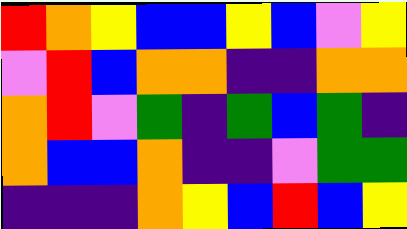[["red", "orange", "yellow", "blue", "blue", "yellow", "blue", "violet", "yellow"], ["violet", "red", "blue", "orange", "orange", "indigo", "indigo", "orange", "orange"], ["orange", "red", "violet", "green", "indigo", "green", "blue", "green", "indigo"], ["orange", "blue", "blue", "orange", "indigo", "indigo", "violet", "green", "green"], ["indigo", "indigo", "indigo", "orange", "yellow", "blue", "red", "blue", "yellow"]]